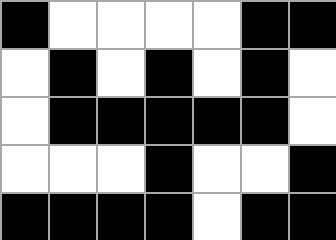[["black", "white", "white", "white", "white", "black", "black"], ["white", "black", "white", "black", "white", "black", "white"], ["white", "black", "black", "black", "black", "black", "white"], ["white", "white", "white", "black", "white", "white", "black"], ["black", "black", "black", "black", "white", "black", "black"]]